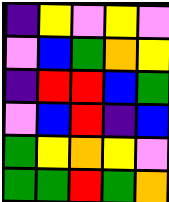[["indigo", "yellow", "violet", "yellow", "violet"], ["violet", "blue", "green", "orange", "yellow"], ["indigo", "red", "red", "blue", "green"], ["violet", "blue", "red", "indigo", "blue"], ["green", "yellow", "orange", "yellow", "violet"], ["green", "green", "red", "green", "orange"]]